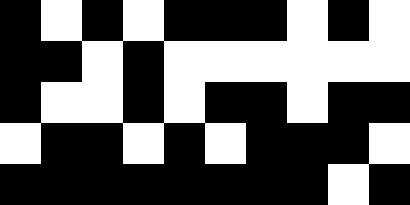[["black", "white", "black", "white", "black", "black", "black", "white", "black", "white"], ["black", "black", "white", "black", "white", "white", "white", "white", "white", "white"], ["black", "white", "white", "black", "white", "black", "black", "white", "black", "black"], ["white", "black", "black", "white", "black", "white", "black", "black", "black", "white"], ["black", "black", "black", "black", "black", "black", "black", "black", "white", "black"]]